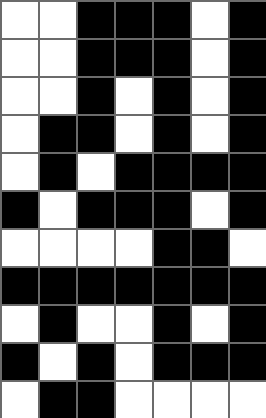[["white", "white", "black", "black", "black", "white", "black"], ["white", "white", "black", "black", "black", "white", "black"], ["white", "white", "black", "white", "black", "white", "black"], ["white", "black", "black", "white", "black", "white", "black"], ["white", "black", "white", "black", "black", "black", "black"], ["black", "white", "black", "black", "black", "white", "black"], ["white", "white", "white", "white", "black", "black", "white"], ["black", "black", "black", "black", "black", "black", "black"], ["white", "black", "white", "white", "black", "white", "black"], ["black", "white", "black", "white", "black", "black", "black"], ["white", "black", "black", "white", "white", "white", "white"]]